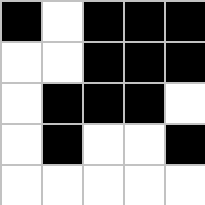[["black", "white", "black", "black", "black"], ["white", "white", "black", "black", "black"], ["white", "black", "black", "black", "white"], ["white", "black", "white", "white", "black"], ["white", "white", "white", "white", "white"]]